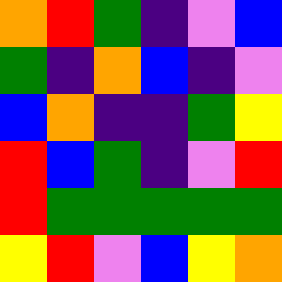[["orange", "red", "green", "indigo", "violet", "blue"], ["green", "indigo", "orange", "blue", "indigo", "violet"], ["blue", "orange", "indigo", "indigo", "green", "yellow"], ["red", "blue", "green", "indigo", "violet", "red"], ["red", "green", "green", "green", "green", "green"], ["yellow", "red", "violet", "blue", "yellow", "orange"]]